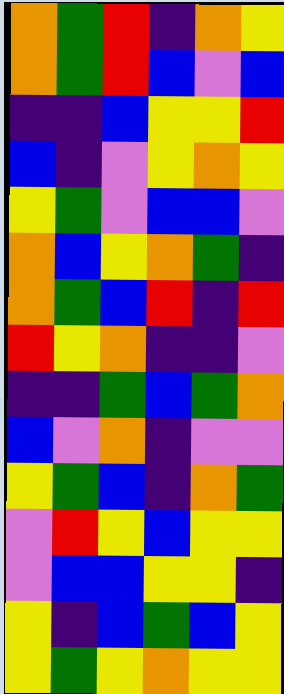[["orange", "green", "red", "indigo", "orange", "yellow"], ["orange", "green", "red", "blue", "violet", "blue"], ["indigo", "indigo", "blue", "yellow", "yellow", "red"], ["blue", "indigo", "violet", "yellow", "orange", "yellow"], ["yellow", "green", "violet", "blue", "blue", "violet"], ["orange", "blue", "yellow", "orange", "green", "indigo"], ["orange", "green", "blue", "red", "indigo", "red"], ["red", "yellow", "orange", "indigo", "indigo", "violet"], ["indigo", "indigo", "green", "blue", "green", "orange"], ["blue", "violet", "orange", "indigo", "violet", "violet"], ["yellow", "green", "blue", "indigo", "orange", "green"], ["violet", "red", "yellow", "blue", "yellow", "yellow"], ["violet", "blue", "blue", "yellow", "yellow", "indigo"], ["yellow", "indigo", "blue", "green", "blue", "yellow"], ["yellow", "green", "yellow", "orange", "yellow", "yellow"]]